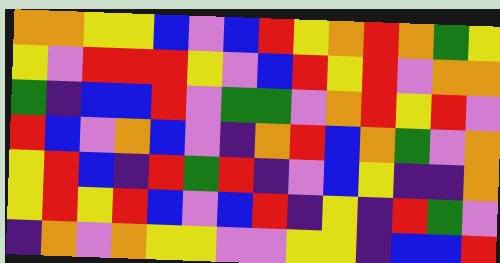[["orange", "orange", "yellow", "yellow", "blue", "violet", "blue", "red", "yellow", "orange", "red", "orange", "green", "yellow"], ["yellow", "violet", "red", "red", "red", "yellow", "violet", "blue", "red", "yellow", "red", "violet", "orange", "orange"], ["green", "indigo", "blue", "blue", "red", "violet", "green", "green", "violet", "orange", "red", "yellow", "red", "violet"], ["red", "blue", "violet", "orange", "blue", "violet", "indigo", "orange", "red", "blue", "orange", "green", "violet", "orange"], ["yellow", "red", "blue", "indigo", "red", "green", "red", "indigo", "violet", "blue", "yellow", "indigo", "indigo", "orange"], ["yellow", "red", "yellow", "red", "blue", "violet", "blue", "red", "indigo", "yellow", "indigo", "red", "green", "violet"], ["indigo", "orange", "violet", "orange", "yellow", "yellow", "violet", "violet", "yellow", "yellow", "indigo", "blue", "blue", "red"]]